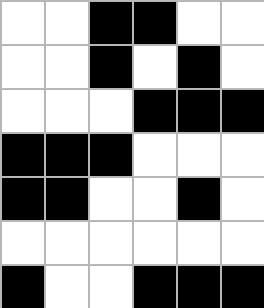[["white", "white", "black", "black", "white", "white"], ["white", "white", "black", "white", "black", "white"], ["white", "white", "white", "black", "black", "black"], ["black", "black", "black", "white", "white", "white"], ["black", "black", "white", "white", "black", "white"], ["white", "white", "white", "white", "white", "white"], ["black", "white", "white", "black", "black", "black"]]